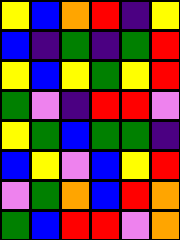[["yellow", "blue", "orange", "red", "indigo", "yellow"], ["blue", "indigo", "green", "indigo", "green", "red"], ["yellow", "blue", "yellow", "green", "yellow", "red"], ["green", "violet", "indigo", "red", "red", "violet"], ["yellow", "green", "blue", "green", "green", "indigo"], ["blue", "yellow", "violet", "blue", "yellow", "red"], ["violet", "green", "orange", "blue", "red", "orange"], ["green", "blue", "red", "red", "violet", "orange"]]